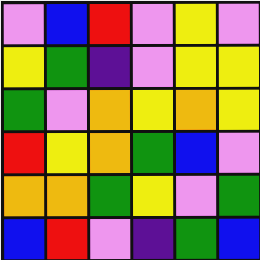[["violet", "blue", "red", "violet", "yellow", "violet"], ["yellow", "green", "indigo", "violet", "yellow", "yellow"], ["green", "violet", "orange", "yellow", "orange", "yellow"], ["red", "yellow", "orange", "green", "blue", "violet"], ["orange", "orange", "green", "yellow", "violet", "green"], ["blue", "red", "violet", "indigo", "green", "blue"]]